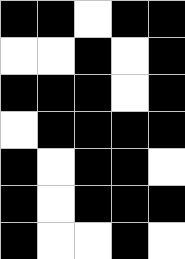[["black", "black", "white", "black", "black"], ["white", "white", "black", "white", "black"], ["black", "black", "black", "white", "black"], ["white", "black", "black", "black", "black"], ["black", "white", "black", "black", "white"], ["black", "white", "black", "black", "black"], ["black", "white", "white", "black", "white"]]